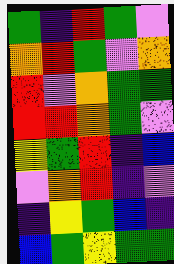[["green", "indigo", "red", "green", "violet"], ["orange", "red", "green", "violet", "orange"], ["red", "violet", "orange", "green", "green"], ["red", "red", "orange", "green", "violet"], ["yellow", "green", "red", "indigo", "blue"], ["violet", "orange", "red", "indigo", "violet"], ["indigo", "yellow", "green", "blue", "indigo"], ["blue", "green", "yellow", "green", "green"]]